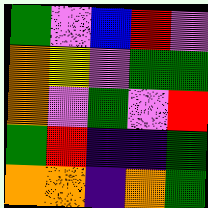[["green", "violet", "blue", "red", "violet"], ["orange", "yellow", "violet", "green", "green"], ["orange", "violet", "green", "violet", "red"], ["green", "red", "indigo", "indigo", "green"], ["orange", "orange", "indigo", "orange", "green"]]